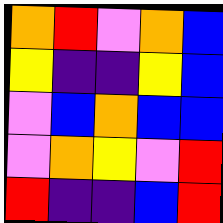[["orange", "red", "violet", "orange", "blue"], ["yellow", "indigo", "indigo", "yellow", "blue"], ["violet", "blue", "orange", "blue", "blue"], ["violet", "orange", "yellow", "violet", "red"], ["red", "indigo", "indigo", "blue", "red"]]